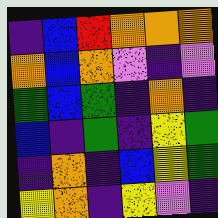[["indigo", "blue", "red", "orange", "orange", "orange"], ["orange", "blue", "orange", "violet", "indigo", "violet"], ["green", "blue", "green", "indigo", "orange", "indigo"], ["blue", "indigo", "green", "indigo", "yellow", "green"], ["indigo", "orange", "indigo", "blue", "yellow", "green"], ["yellow", "orange", "indigo", "yellow", "violet", "indigo"]]